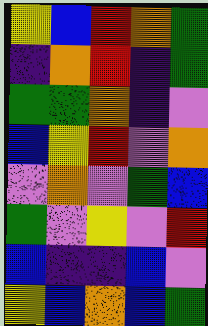[["yellow", "blue", "red", "orange", "green"], ["indigo", "orange", "red", "indigo", "green"], ["green", "green", "orange", "indigo", "violet"], ["blue", "yellow", "red", "violet", "orange"], ["violet", "orange", "violet", "green", "blue"], ["green", "violet", "yellow", "violet", "red"], ["blue", "indigo", "indigo", "blue", "violet"], ["yellow", "blue", "orange", "blue", "green"]]